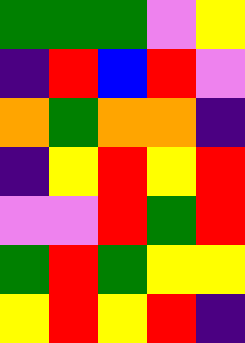[["green", "green", "green", "violet", "yellow"], ["indigo", "red", "blue", "red", "violet"], ["orange", "green", "orange", "orange", "indigo"], ["indigo", "yellow", "red", "yellow", "red"], ["violet", "violet", "red", "green", "red"], ["green", "red", "green", "yellow", "yellow"], ["yellow", "red", "yellow", "red", "indigo"]]